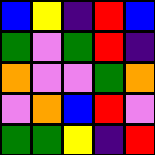[["blue", "yellow", "indigo", "red", "blue"], ["green", "violet", "green", "red", "indigo"], ["orange", "violet", "violet", "green", "orange"], ["violet", "orange", "blue", "red", "violet"], ["green", "green", "yellow", "indigo", "red"]]